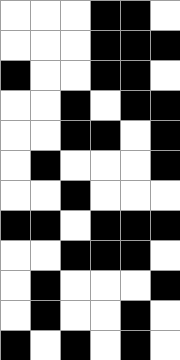[["white", "white", "white", "black", "black", "white"], ["white", "white", "white", "black", "black", "black"], ["black", "white", "white", "black", "black", "white"], ["white", "white", "black", "white", "black", "black"], ["white", "white", "black", "black", "white", "black"], ["white", "black", "white", "white", "white", "black"], ["white", "white", "black", "white", "white", "white"], ["black", "black", "white", "black", "black", "black"], ["white", "white", "black", "black", "black", "white"], ["white", "black", "white", "white", "white", "black"], ["white", "black", "white", "white", "black", "white"], ["black", "white", "black", "white", "black", "white"]]